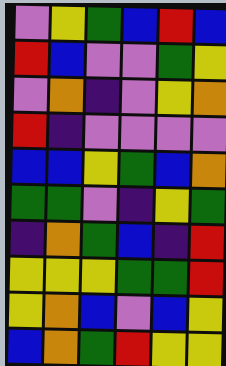[["violet", "yellow", "green", "blue", "red", "blue"], ["red", "blue", "violet", "violet", "green", "yellow"], ["violet", "orange", "indigo", "violet", "yellow", "orange"], ["red", "indigo", "violet", "violet", "violet", "violet"], ["blue", "blue", "yellow", "green", "blue", "orange"], ["green", "green", "violet", "indigo", "yellow", "green"], ["indigo", "orange", "green", "blue", "indigo", "red"], ["yellow", "yellow", "yellow", "green", "green", "red"], ["yellow", "orange", "blue", "violet", "blue", "yellow"], ["blue", "orange", "green", "red", "yellow", "yellow"]]